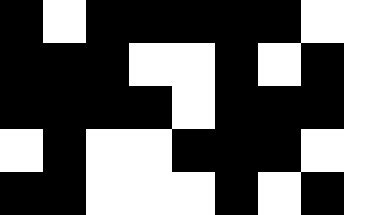[["black", "white", "black", "black", "black", "black", "black", "white", "white"], ["black", "black", "black", "white", "white", "black", "white", "black", "white"], ["black", "black", "black", "black", "white", "black", "black", "black", "white"], ["white", "black", "white", "white", "black", "black", "black", "white", "white"], ["black", "black", "white", "white", "white", "black", "white", "black", "white"]]